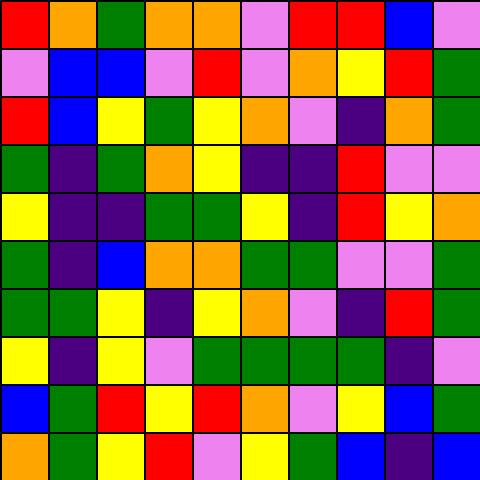[["red", "orange", "green", "orange", "orange", "violet", "red", "red", "blue", "violet"], ["violet", "blue", "blue", "violet", "red", "violet", "orange", "yellow", "red", "green"], ["red", "blue", "yellow", "green", "yellow", "orange", "violet", "indigo", "orange", "green"], ["green", "indigo", "green", "orange", "yellow", "indigo", "indigo", "red", "violet", "violet"], ["yellow", "indigo", "indigo", "green", "green", "yellow", "indigo", "red", "yellow", "orange"], ["green", "indigo", "blue", "orange", "orange", "green", "green", "violet", "violet", "green"], ["green", "green", "yellow", "indigo", "yellow", "orange", "violet", "indigo", "red", "green"], ["yellow", "indigo", "yellow", "violet", "green", "green", "green", "green", "indigo", "violet"], ["blue", "green", "red", "yellow", "red", "orange", "violet", "yellow", "blue", "green"], ["orange", "green", "yellow", "red", "violet", "yellow", "green", "blue", "indigo", "blue"]]